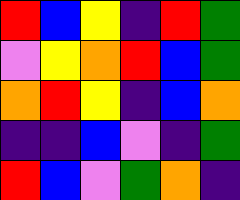[["red", "blue", "yellow", "indigo", "red", "green"], ["violet", "yellow", "orange", "red", "blue", "green"], ["orange", "red", "yellow", "indigo", "blue", "orange"], ["indigo", "indigo", "blue", "violet", "indigo", "green"], ["red", "blue", "violet", "green", "orange", "indigo"]]